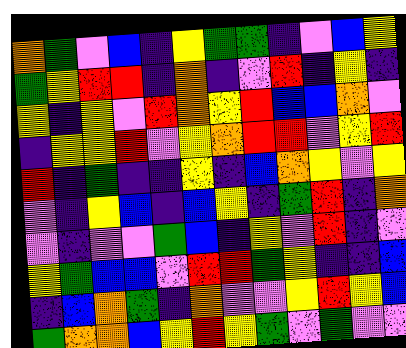[["orange", "green", "violet", "blue", "indigo", "yellow", "green", "green", "indigo", "violet", "blue", "yellow"], ["green", "yellow", "red", "red", "indigo", "orange", "indigo", "violet", "red", "indigo", "yellow", "indigo"], ["yellow", "indigo", "yellow", "violet", "red", "orange", "yellow", "red", "blue", "blue", "orange", "violet"], ["indigo", "yellow", "yellow", "red", "violet", "yellow", "orange", "red", "red", "violet", "yellow", "red"], ["red", "indigo", "green", "indigo", "indigo", "yellow", "indigo", "blue", "orange", "yellow", "violet", "yellow"], ["violet", "indigo", "yellow", "blue", "indigo", "blue", "yellow", "indigo", "green", "red", "indigo", "orange"], ["violet", "indigo", "violet", "violet", "green", "blue", "indigo", "yellow", "violet", "red", "indigo", "violet"], ["yellow", "green", "blue", "blue", "violet", "red", "red", "green", "yellow", "indigo", "indigo", "blue"], ["indigo", "blue", "orange", "green", "indigo", "orange", "violet", "violet", "yellow", "red", "yellow", "blue"], ["green", "orange", "orange", "blue", "yellow", "red", "yellow", "green", "violet", "green", "violet", "violet"]]